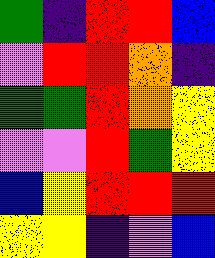[["green", "indigo", "red", "red", "blue"], ["violet", "red", "red", "orange", "indigo"], ["green", "green", "red", "orange", "yellow"], ["violet", "violet", "red", "green", "yellow"], ["blue", "yellow", "red", "red", "red"], ["yellow", "yellow", "indigo", "violet", "blue"]]